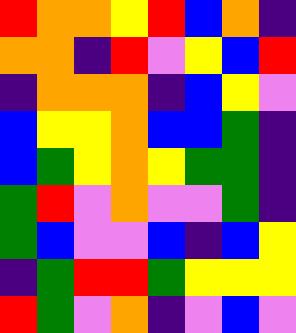[["red", "orange", "orange", "yellow", "red", "blue", "orange", "indigo"], ["orange", "orange", "indigo", "red", "violet", "yellow", "blue", "red"], ["indigo", "orange", "orange", "orange", "indigo", "blue", "yellow", "violet"], ["blue", "yellow", "yellow", "orange", "blue", "blue", "green", "indigo"], ["blue", "green", "yellow", "orange", "yellow", "green", "green", "indigo"], ["green", "red", "violet", "orange", "violet", "violet", "green", "indigo"], ["green", "blue", "violet", "violet", "blue", "indigo", "blue", "yellow"], ["indigo", "green", "red", "red", "green", "yellow", "yellow", "yellow"], ["red", "green", "violet", "orange", "indigo", "violet", "blue", "violet"]]